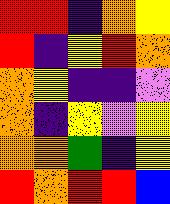[["red", "red", "indigo", "orange", "yellow"], ["red", "indigo", "yellow", "red", "orange"], ["orange", "yellow", "indigo", "indigo", "violet"], ["orange", "indigo", "yellow", "violet", "yellow"], ["orange", "orange", "green", "indigo", "yellow"], ["red", "orange", "red", "red", "blue"]]